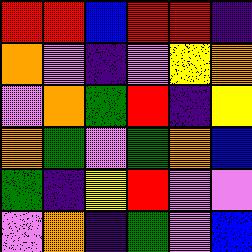[["red", "red", "blue", "red", "red", "indigo"], ["orange", "violet", "indigo", "violet", "yellow", "orange"], ["violet", "orange", "green", "red", "indigo", "yellow"], ["orange", "green", "violet", "green", "orange", "blue"], ["green", "indigo", "yellow", "red", "violet", "violet"], ["violet", "orange", "indigo", "green", "violet", "blue"]]